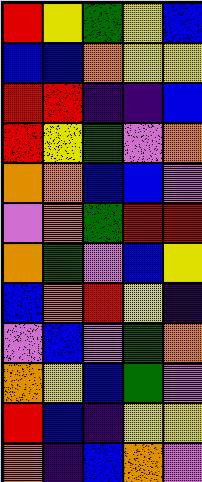[["red", "yellow", "green", "yellow", "blue"], ["blue", "blue", "orange", "yellow", "yellow"], ["red", "red", "indigo", "indigo", "blue"], ["red", "yellow", "green", "violet", "orange"], ["orange", "orange", "blue", "blue", "violet"], ["violet", "orange", "green", "red", "red"], ["orange", "green", "violet", "blue", "yellow"], ["blue", "orange", "red", "yellow", "indigo"], ["violet", "blue", "violet", "green", "orange"], ["orange", "yellow", "blue", "green", "violet"], ["red", "blue", "indigo", "yellow", "yellow"], ["orange", "indigo", "blue", "orange", "violet"]]